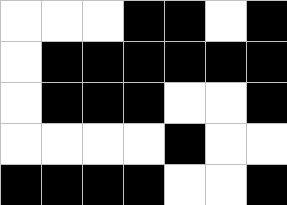[["white", "white", "white", "black", "black", "white", "black"], ["white", "black", "black", "black", "black", "black", "black"], ["white", "black", "black", "black", "white", "white", "black"], ["white", "white", "white", "white", "black", "white", "white"], ["black", "black", "black", "black", "white", "white", "black"]]